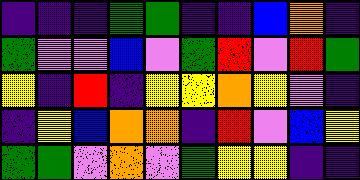[["indigo", "indigo", "indigo", "green", "green", "indigo", "indigo", "blue", "orange", "indigo"], ["green", "violet", "violet", "blue", "violet", "green", "red", "violet", "red", "green"], ["yellow", "indigo", "red", "indigo", "yellow", "yellow", "orange", "yellow", "violet", "indigo"], ["indigo", "yellow", "blue", "orange", "orange", "indigo", "red", "violet", "blue", "yellow"], ["green", "green", "violet", "orange", "violet", "green", "yellow", "yellow", "indigo", "indigo"]]